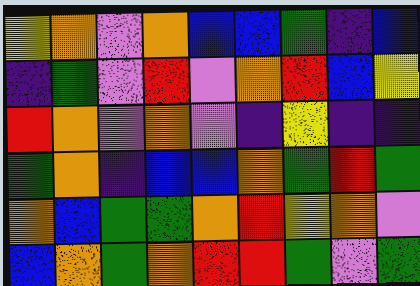[["yellow", "orange", "violet", "orange", "blue", "blue", "green", "indigo", "blue"], ["indigo", "green", "violet", "red", "violet", "orange", "red", "blue", "yellow"], ["red", "orange", "violet", "orange", "violet", "indigo", "yellow", "indigo", "indigo"], ["green", "orange", "indigo", "blue", "blue", "orange", "green", "red", "green"], ["orange", "blue", "green", "green", "orange", "red", "yellow", "orange", "violet"], ["blue", "orange", "green", "orange", "red", "red", "green", "violet", "green"]]